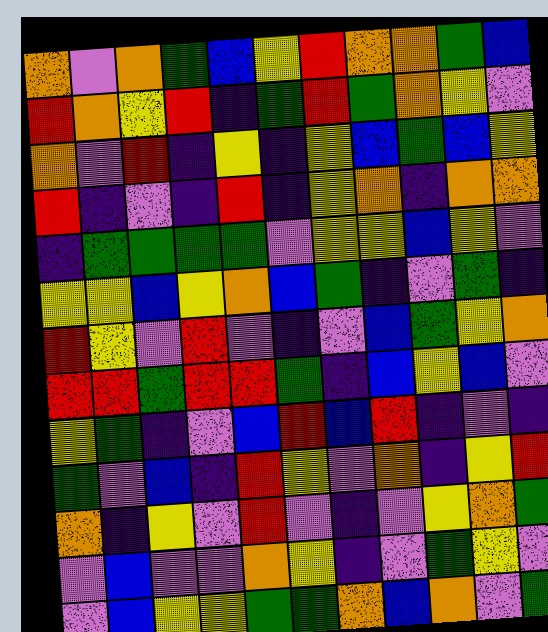[["orange", "violet", "orange", "green", "blue", "yellow", "red", "orange", "orange", "green", "blue"], ["red", "orange", "yellow", "red", "indigo", "green", "red", "green", "orange", "yellow", "violet"], ["orange", "violet", "red", "indigo", "yellow", "indigo", "yellow", "blue", "green", "blue", "yellow"], ["red", "indigo", "violet", "indigo", "red", "indigo", "yellow", "orange", "indigo", "orange", "orange"], ["indigo", "green", "green", "green", "green", "violet", "yellow", "yellow", "blue", "yellow", "violet"], ["yellow", "yellow", "blue", "yellow", "orange", "blue", "green", "indigo", "violet", "green", "indigo"], ["red", "yellow", "violet", "red", "violet", "indigo", "violet", "blue", "green", "yellow", "orange"], ["red", "red", "green", "red", "red", "green", "indigo", "blue", "yellow", "blue", "violet"], ["yellow", "green", "indigo", "violet", "blue", "red", "blue", "red", "indigo", "violet", "indigo"], ["green", "violet", "blue", "indigo", "red", "yellow", "violet", "orange", "indigo", "yellow", "red"], ["orange", "indigo", "yellow", "violet", "red", "violet", "indigo", "violet", "yellow", "orange", "green"], ["violet", "blue", "violet", "violet", "orange", "yellow", "indigo", "violet", "green", "yellow", "violet"], ["violet", "blue", "yellow", "yellow", "green", "green", "orange", "blue", "orange", "violet", "green"]]